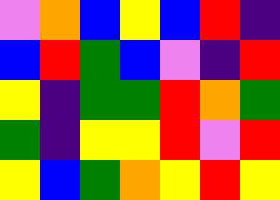[["violet", "orange", "blue", "yellow", "blue", "red", "indigo"], ["blue", "red", "green", "blue", "violet", "indigo", "red"], ["yellow", "indigo", "green", "green", "red", "orange", "green"], ["green", "indigo", "yellow", "yellow", "red", "violet", "red"], ["yellow", "blue", "green", "orange", "yellow", "red", "yellow"]]